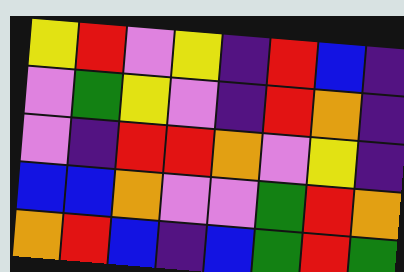[["yellow", "red", "violet", "yellow", "indigo", "red", "blue", "indigo"], ["violet", "green", "yellow", "violet", "indigo", "red", "orange", "indigo"], ["violet", "indigo", "red", "red", "orange", "violet", "yellow", "indigo"], ["blue", "blue", "orange", "violet", "violet", "green", "red", "orange"], ["orange", "red", "blue", "indigo", "blue", "green", "red", "green"]]